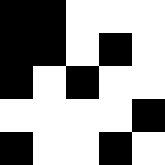[["black", "black", "white", "white", "white"], ["black", "black", "white", "black", "white"], ["black", "white", "black", "white", "white"], ["white", "white", "white", "white", "black"], ["black", "white", "white", "black", "white"]]